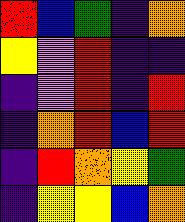[["red", "blue", "green", "indigo", "orange"], ["yellow", "violet", "red", "indigo", "indigo"], ["indigo", "violet", "red", "indigo", "red"], ["indigo", "orange", "red", "blue", "red"], ["indigo", "red", "orange", "yellow", "green"], ["indigo", "yellow", "yellow", "blue", "orange"]]